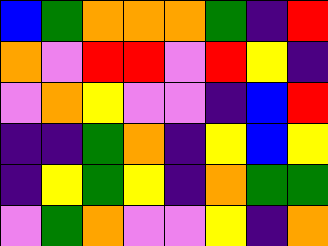[["blue", "green", "orange", "orange", "orange", "green", "indigo", "red"], ["orange", "violet", "red", "red", "violet", "red", "yellow", "indigo"], ["violet", "orange", "yellow", "violet", "violet", "indigo", "blue", "red"], ["indigo", "indigo", "green", "orange", "indigo", "yellow", "blue", "yellow"], ["indigo", "yellow", "green", "yellow", "indigo", "orange", "green", "green"], ["violet", "green", "orange", "violet", "violet", "yellow", "indigo", "orange"]]